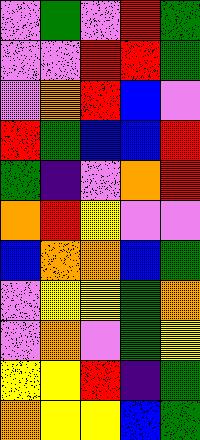[["violet", "green", "violet", "red", "green"], ["violet", "violet", "red", "red", "green"], ["violet", "orange", "red", "blue", "violet"], ["red", "green", "blue", "blue", "red"], ["green", "indigo", "violet", "orange", "red"], ["orange", "red", "yellow", "violet", "violet"], ["blue", "orange", "orange", "blue", "green"], ["violet", "yellow", "yellow", "green", "orange"], ["violet", "orange", "violet", "green", "yellow"], ["yellow", "yellow", "red", "indigo", "green"], ["orange", "yellow", "yellow", "blue", "green"]]